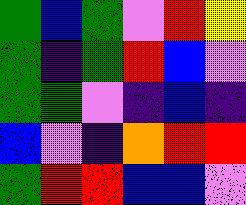[["green", "blue", "green", "violet", "red", "yellow"], ["green", "indigo", "green", "red", "blue", "violet"], ["green", "green", "violet", "indigo", "blue", "indigo"], ["blue", "violet", "indigo", "orange", "red", "red"], ["green", "red", "red", "blue", "blue", "violet"]]